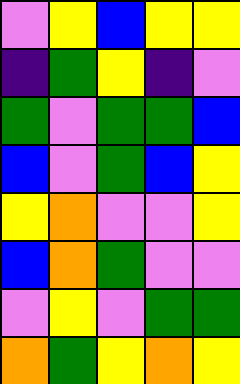[["violet", "yellow", "blue", "yellow", "yellow"], ["indigo", "green", "yellow", "indigo", "violet"], ["green", "violet", "green", "green", "blue"], ["blue", "violet", "green", "blue", "yellow"], ["yellow", "orange", "violet", "violet", "yellow"], ["blue", "orange", "green", "violet", "violet"], ["violet", "yellow", "violet", "green", "green"], ["orange", "green", "yellow", "orange", "yellow"]]